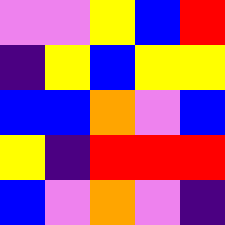[["violet", "violet", "yellow", "blue", "red"], ["indigo", "yellow", "blue", "yellow", "yellow"], ["blue", "blue", "orange", "violet", "blue"], ["yellow", "indigo", "red", "red", "red"], ["blue", "violet", "orange", "violet", "indigo"]]